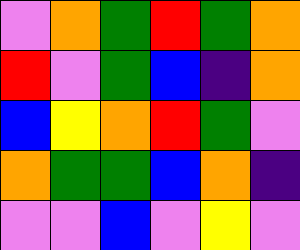[["violet", "orange", "green", "red", "green", "orange"], ["red", "violet", "green", "blue", "indigo", "orange"], ["blue", "yellow", "orange", "red", "green", "violet"], ["orange", "green", "green", "blue", "orange", "indigo"], ["violet", "violet", "blue", "violet", "yellow", "violet"]]